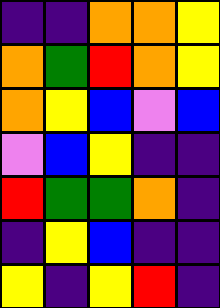[["indigo", "indigo", "orange", "orange", "yellow"], ["orange", "green", "red", "orange", "yellow"], ["orange", "yellow", "blue", "violet", "blue"], ["violet", "blue", "yellow", "indigo", "indigo"], ["red", "green", "green", "orange", "indigo"], ["indigo", "yellow", "blue", "indigo", "indigo"], ["yellow", "indigo", "yellow", "red", "indigo"]]